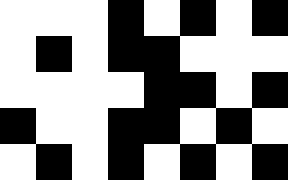[["white", "white", "white", "black", "white", "black", "white", "black"], ["white", "black", "white", "black", "black", "white", "white", "white"], ["white", "white", "white", "white", "black", "black", "white", "black"], ["black", "white", "white", "black", "black", "white", "black", "white"], ["white", "black", "white", "black", "white", "black", "white", "black"]]